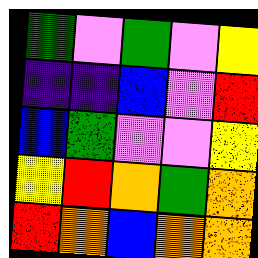[["green", "violet", "green", "violet", "yellow"], ["indigo", "indigo", "blue", "violet", "red"], ["blue", "green", "violet", "violet", "yellow"], ["yellow", "red", "orange", "green", "orange"], ["red", "orange", "blue", "orange", "orange"]]